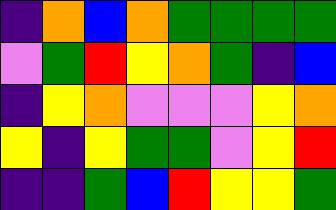[["indigo", "orange", "blue", "orange", "green", "green", "green", "green"], ["violet", "green", "red", "yellow", "orange", "green", "indigo", "blue"], ["indigo", "yellow", "orange", "violet", "violet", "violet", "yellow", "orange"], ["yellow", "indigo", "yellow", "green", "green", "violet", "yellow", "red"], ["indigo", "indigo", "green", "blue", "red", "yellow", "yellow", "green"]]